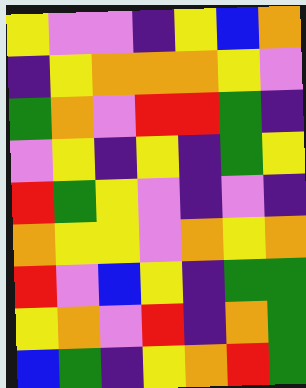[["yellow", "violet", "violet", "indigo", "yellow", "blue", "orange"], ["indigo", "yellow", "orange", "orange", "orange", "yellow", "violet"], ["green", "orange", "violet", "red", "red", "green", "indigo"], ["violet", "yellow", "indigo", "yellow", "indigo", "green", "yellow"], ["red", "green", "yellow", "violet", "indigo", "violet", "indigo"], ["orange", "yellow", "yellow", "violet", "orange", "yellow", "orange"], ["red", "violet", "blue", "yellow", "indigo", "green", "green"], ["yellow", "orange", "violet", "red", "indigo", "orange", "green"], ["blue", "green", "indigo", "yellow", "orange", "red", "green"]]